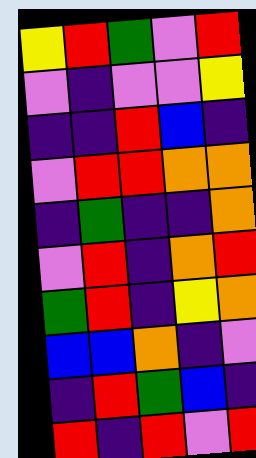[["yellow", "red", "green", "violet", "red"], ["violet", "indigo", "violet", "violet", "yellow"], ["indigo", "indigo", "red", "blue", "indigo"], ["violet", "red", "red", "orange", "orange"], ["indigo", "green", "indigo", "indigo", "orange"], ["violet", "red", "indigo", "orange", "red"], ["green", "red", "indigo", "yellow", "orange"], ["blue", "blue", "orange", "indigo", "violet"], ["indigo", "red", "green", "blue", "indigo"], ["red", "indigo", "red", "violet", "red"]]